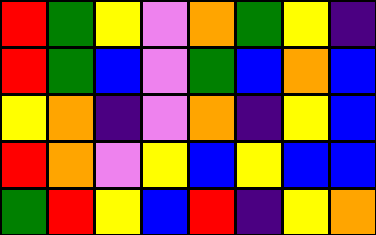[["red", "green", "yellow", "violet", "orange", "green", "yellow", "indigo"], ["red", "green", "blue", "violet", "green", "blue", "orange", "blue"], ["yellow", "orange", "indigo", "violet", "orange", "indigo", "yellow", "blue"], ["red", "orange", "violet", "yellow", "blue", "yellow", "blue", "blue"], ["green", "red", "yellow", "blue", "red", "indigo", "yellow", "orange"]]